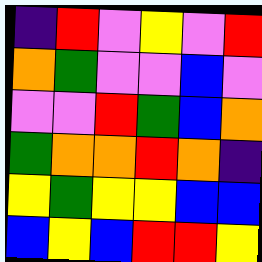[["indigo", "red", "violet", "yellow", "violet", "red"], ["orange", "green", "violet", "violet", "blue", "violet"], ["violet", "violet", "red", "green", "blue", "orange"], ["green", "orange", "orange", "red", "orange", "indigo"], ["yellow", "green", "yellow", "yellow", "blue", "blue"], ["blue", "yellow", "blue", "red", "red", "yellow"]]